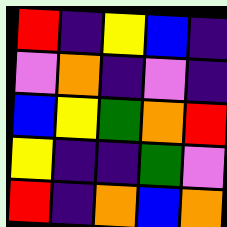[["red", "indigo", "yellow", "blue", "indigo"], ["violet", "orange", "indigo", "violet", "indigo"], ["blue", "yellow", "green", "orange", "red"], ["yellow", "indigo", "indigo", "green", "violet"], ["red", "indigo", "orange", "blue", "orange"]]